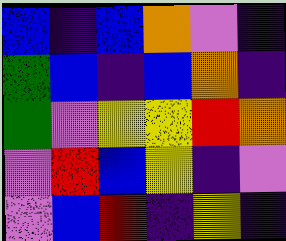[["blue", "indigo", "blue", "orange", "violet", "indigo"], ["green", "blue", "indigo", "blue", "orange", "indigo"], ["green", "violet", "yellow", "yellow", "red", "orange"], ["violet", "red", "blue", "yellow", "indigo", "violet"], ["violet", "blue", "red", "indigo", "yellow", "indigo"]]